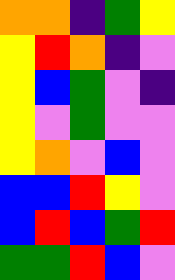[["orange", "orange", "indigo", "green", "yellow"], ["yellow", "red", "orange", "indigo", "violet"], ["yellow", "blue", "green", "violet", "indigo"], ["yellow", "violet", "green", "violet", "violet"], ["yellow", "orange", "violet", "blue", "violet"], ["blue", "blue", "red", "yellow", "violet"], ["blue", "red", "blue", "green", "red"], ["green", "green", "red", "blue", "violet"]]